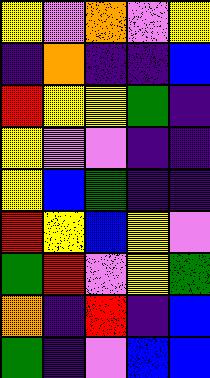[["yellow", "violet", "orange", "violet", "yellow"], ["indigo", "orange", "indigo", "indigo", "blue"], ["red", "yellow", "yellow", "green", "indigo"], ["yellow", "violet", "violet", "indigo", "indigo"], ["yellow", "blue", "green", "indigo", "indigo"], ["red", "yellow", "blue", "yellow", "violet"], ["green", "red", "violet", "yellow", "green"], ["orange", "indigo", "red", "indigo", "blue"], ["green", "indigo", "violet", "blue", "blue"]]